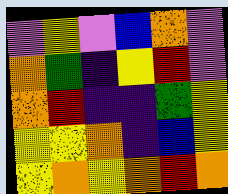[["violet", "yellow", "violet", "blue", "orange", "violet"], ["orange", "green", "indigo", "yellow", "red", "violet"], ["orange", "red", "indigo", "indigo", "green", "yellow"], ["yellow", "yellow", "orange", "indigo", "blue", "yellow"], ["yellow", "orange", "yellow", "orange", "red", "orange"]]